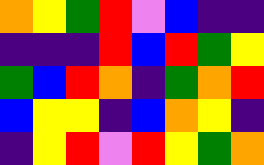[["orange", "yellow", "green", "red", "violet", "blue", "indigo", "indigo"], ["indigo", "indigo", "indigo", "red", "blue", "red", "green", "yellow"], ["green", "blue", "red", "orange", "indigo", "green", "orange", "red"], ["blue", "yellow", "yellow", "indigo", "blue", "orange", "yellow", "indigo"], ["indigo", "yellow", "red", "violet", "red", "yellow", "green", "orange"]]